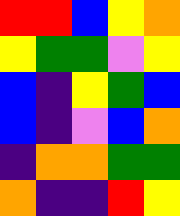[["red", "red", "blue", "yellow", "orange"], ["yellow", "green", "green", "violet", "yellow"], ["blue", "indigo", "yellow", "green", "blue"], ["blue", "indigo", "violet", "blue", "orange"], ["indigo", "orange", "orange", "green", "green"], ["orange", "indigo", "indigo", "red", "yellow"]]